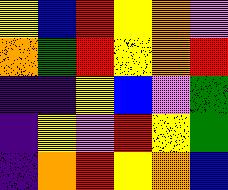[["yellow", "blue", "red", "yellow", "orange", "violet"], ["orange", "green", "red", "yellow", "orange", "red"], ["indigo", "indigo", "yellow", "blue", "violet", "green"], ["indigo", "yellow", "violet", "red", "yellow", "green"], ["indigo", "orange", "red", "yellow", "orange", "blue"]]